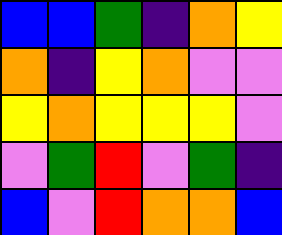[["blue", "blue", "green", "indigo", "orange", "yellow"], ["orange", "indigo", "yellow", "orange", "violet", "violet"], ["yellow", "orange", "yellow", "yellow", "yellow", "violet"], ["violet", "green", "red", "violet", "green", "indigo"], ["blue", "violet", "red", "orange", "orange", "blue"]]